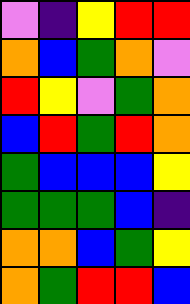[["violet", "indigo", "yellow", "red", "red"], ["orange", "blue", "green", "orange", "violet"], ["red", "yellow", "violet", "green", "orange"], ["blue", "red", "green", "red", "orange"], ["green", "blue", "blue", "blue", "yellow"], ["green", "green", "green", "blue", "indigo"], ["orange", "orange", "blue", "green", "yellow"], ["orange", "green", "red", "red", "blue"]]